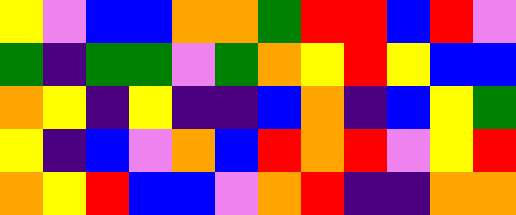[["yellow", "violet", "blue", "blue", "orange", "orange", "green", "red", "red", "blue", "red", "violet"], ["green", "indigo", "green", "green", "violet", "green", "orange", "yellow", "red", "yellow", "blue", "blue"], ["orange", "yellow", "indigo", "yellow", "indigo", "indigo", "blue", "orange", "indigo", "blue", "yellow", "green"], ["yellow", "indigo", "blue", "violet", "orange", "blue", "red", "orange", "red", "violet", "yellow", "red"], ["orange", "yellow", "red", "blue", "blue", "violet", "orange", "red", "indigo", "indigo", "orange", "orange"]]